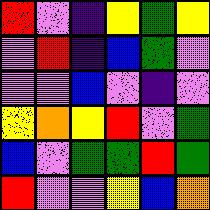[["red", "violet", "indigo", "yellow", "green", "yellow"], ["violet", "red", "indigo", "blue", "green", "violet"], ["violet", "violet", "blue", "violet", "indigo", "violet"], ["yellow", "orange", "yellow", "red", "violet", "green"], ["blue", "violet", "green", "green", "red", "green"], ["red", "violet", "violet", "yellow", "blue", "orange"]]